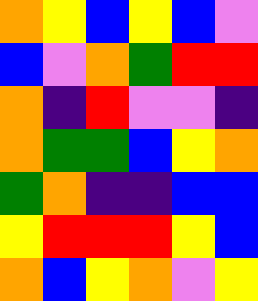[["orange", "yellow", "blue", "yellow", "blue", "violet"], ["blue", "violet", "orange", "green", "red", "red"], ["orange", "indigo", "red", "violet", "violet", "indigo"], ["orange", "green", "green", "blue", "yellow", "orange"], ["green", "orange", "indigo", "indigo", "blue", "blue"], ["yellow", "red", "red", "red", "yellow", "blue"], ["orange", "blue", "yellow", "orange", "violet", "yellow"]]